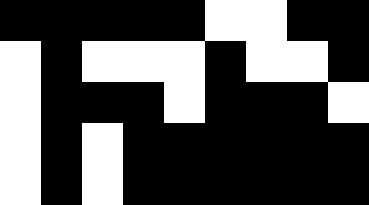[["black", "black", "black", "black", "black", "white", "white", "black", "black"], ["white", "black", "white", "white", "white", "black", "white", "white", "black"], ["white", "black", "black", "black", "white", "black", "black", "black", "white"], ["white", "black", "white", "black", "black", "black", "black", "black", "black"], ["white", "black", "white", "black", "black", "black", "black", "black", "black"]]